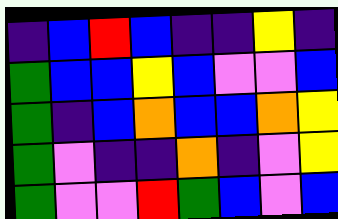[["indigo", "blue", "red", "blue", "indigo", "indigo", "yellow", "indigo"], ["green", "blue", "blue", "yellow", "blue", "violet", "violet", "blue"], ["green", "indigo", "blue", "orange", "blue", "blue", "orange", "yellow"], ["green", "violet", "indigo", "indigo", "orange", "indigo", "violet", "yellow"], ["green", "violet", "violet", "red", "green", "blue", "violet", "blue"]]